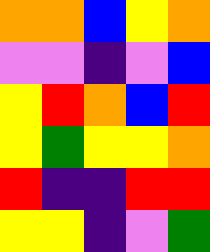[["orange", "orange", "blue", "yellow", "orange"], ["violet", "violet", "indigo", "violet", "blue"], ["yellow", "red", "orange", "blue", "red"], ["yellow", "green", "yellow", "yellow", "orange"], ["red", "indigo", "indigo", "red", "red"], ["yellow", "yellow", "indigo", "violet", "green"]]